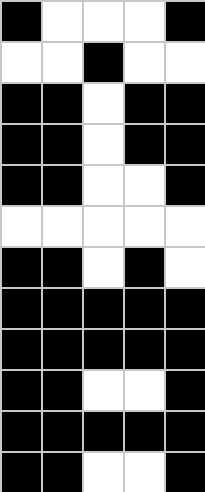[["black", "white", "white", "white", "black"], ["white", "white", "black", "white", "white"], ["black", "black", "white", "black", "black"], ["black", "black", "white", "black", "black"], ["black", "black", "white", "white", "black"], ["white", "white", "white", "white", "white"], ["black", "black", "white", "black", "white"], ["black", "black", "black", "black", "black"], ["black", "black", "black", "black", "black"], ["black", "black", "white", "white", "black"], ["black", "black", "black", "black", "black"], ["black", "black", "white", "white", "black"]]